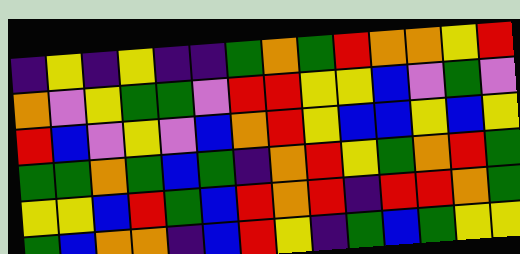[["indigo", "yellow", "indigo", "yellow", "indigo", "indigo", "green", "orange", "green", "red", "orange", "orange", "yellow", "red"], ["orange", "violet", "yellow", "green", "green", "violet", "red", "red", "yellow", "yellow", "blue", "violet", "green", "violet"], ["red", "blue", "violet", "yellow", "violet", "blue", "orange", "red", "yellow", "blue", "blue", "yellow", "blue", "yellow"], ["green", "green", "orange", "green", "blue", "green", "indigo", "orange", "red", "yellow", "green", "orange", "red", "green"], ["yellow", "yellow", "blue", "red", "green", "blue", "red", "orange", "red", "indigo", "red", "red", "orange", "green"], ["green", "blue", "orange", "orange", "indigo", "blue", "red", "yellow", "indigo", "green", "blue", "green", "yellow", "yellow"]]